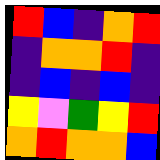[["red", "blue", "indigo", "orange", "red"], ["indigo", "orange", "orange", "red", "indigo"], ["indigo", "blue", "indigo", "blue", "indigo"], ["yellow", "violet", "green", "yellow", "red"], ["orange", "red", "orange", "orange", "blue"]]